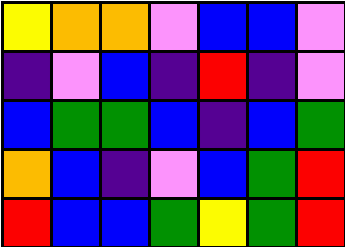[["yellow", "orange", "orange", "violet", "blue", "blue", "violet"], ["indigo", "violet", "blue", "indigo", "red", "indigo", "violet"], ["blue", "green", "green", "blue", "indigo", "blue", "green"], ["orange", "blue", "indigo", "violet", "blue", "green", "red"], ["red", "blue", "blue", "green", "yellow", "green", "red"]]